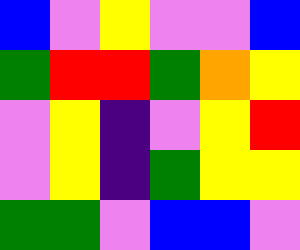[["blue", "violet", "yellow", "violet", "violet", "blue"], ["green", "red", "red", "green", "orange", "yellow"], ["violet", "yellow", "indigo", "violet", "yellow", "red"], ["violet", "yellow", "indigo", "green", "yellow", "yellow"], ["green", "green", "violet", "blue", "blue", "violet"]]